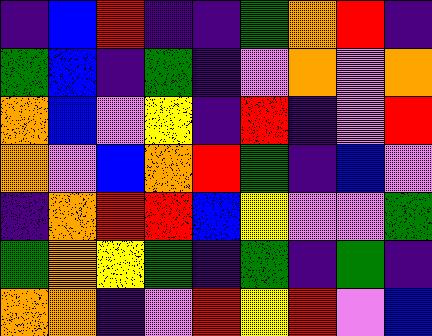[["indigo", "blue", "red", "indigo", "indigo", "green", "orange", "red", "indigo"], ["green", "blue", "indigo", "green", "indigo", "violet", "orange", "violet", "orange"], ["orange", "blue", "violet", "yellow", "indigo", "red", "indigo", "violet", "red"], ["orange", "violet", "blue", "orange", "red", "green", "indigo", "blue", "violet"], ["indigo", "orange", "red", "red", "blue", "yellow", "violet", "violet", "green"], ["green", "orange", "yellow", "green", "indigo", "green", "indigo", "green", "indigo"], ["orange", "orange", "indigo", "violet", "red", "yellow", "red", "violet", "blue"]]